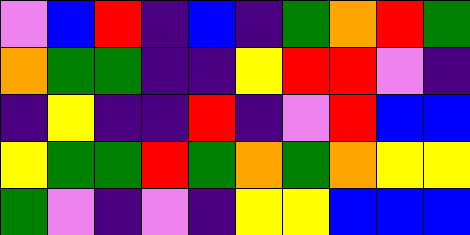[["violet", "blue", "red", "indigo", "blue", "indigo", "green", "orange", "red", "green"], ["orange", "green", "green", "indigo", "indigo", "yellow", "red", "red", "violet", "indigo"], ["indigo", "yellow", "indigo", "indigo", "red", "indigo", "violet", "red", "blue", "blue"], ["yellow", "green", "green", "red", "green", "orange", "green", "orange", "yellow", "yellow"], ["green", "violet", "indigo", "violet", "indigo", "yellow", "yellow", "blue", "blue", "blue"]]